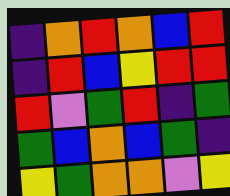[["indigo", "orange", "red", "orange", "blue", "red"], ["indigo", "red", "blue", "yellow", "red", "red"], ["red", "violet", "green", "red", "indigo", "green"], ["green", "blue", "orange", "blue", "green", "indigo"], ["yellow", "green", "orange", "orange", "violet", "yellow"]]